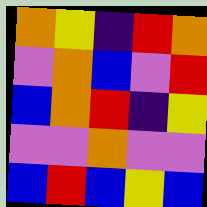[["orange", "yellow", "indigo", "red", "orange"], ["violet", "orange", "blue", "violet", "red"], ["blue", "orange", "red", "indigo", "yellow"], ["violet", "violet", "orange", "violet", "violet"], ["blue", "red", "blue", "yellow", "blue"]]